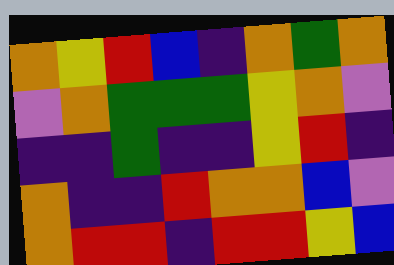[["orange", "yellow", "red", "blue", "indigo", "orange", "green", "orange"], ["violet", "orange", "green", "green", "green", "yellow", "orange", "violet"], ["indigo", "indigo", "green", "indigo", "indigo", "yellow", "red", "indigo"], ["orange", "indigo", "indigo", "red", "orange", "orange", "blue", "violet"], ["orange", "red", "red", "indigo", "red", "red", "yellow", "blue"]]